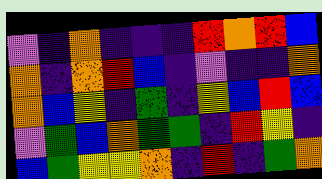[["violet", "indigo", "orange", "indigo", "indigo", "indigo", "red", "orange", "red", "blue"], ["orange", "indigo", "orange", "red", "blue", "indigo", "violet", "indigo", "indigo", "orange"], ["orange", "blue", "yellow", "indigo", "green", "indigo", "yellow", "blue", "red", "blue"], ["violet", "green", "blue", "orange", "green", "green", "indigo", "red", "yellow", "indigo"], ["blue", "green", "yellow", "yellow", "orange", "indigo", "red", "indigo", "green", "orange"]]